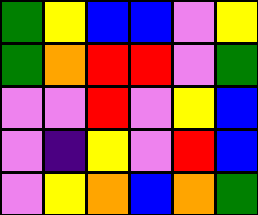[["green", "yellow", "blue", "blue", "violet", "yellow"], ["green", "orange", "red", "red", "violet", "green"], ["violet", "violet", "red", "violet", "yellow", "blue"], ["violet", "indigo", "yellow", "violet", "red", "blue"], ["violet", "yellow", "orange", "blue", "orange", "green"]]